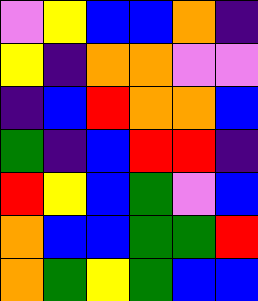[["violet", "yellow", "blue", "blue", "orange", "indigo"], ["yellow", "indigo", "orange", "orange", "violet", "violet"], ["indigo", "blue", "red", "orange", "orange", "blue"], ["green", "indigo", "blue", "red", "red", "indigo"], ["red", "yellow", "blue", "green", "violet", "blue"], ["orange", "blue", "blue", "green", "green", "red"], ["orange", "green", "yellow", "green", "blue", "blue"]]